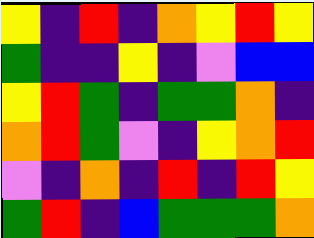[["yellow", "indigo", "red", "indigo", "orange", "yellow", "red", "yellow"], ["green", "indigo", "indigo", "yellow", "indigo", "violet", "blue", "blue"], ["yellow", "red", "green", "indigo", "green", "green", "orange", "indigo"], ["orange", "red", "green", "violet", "indigo", "yellow", "orange", "red"], ["violet", "indigo", "orange", "indigo", "red", "indigo", "red", "yellow"], ["green", "red", "indigo", "blue", "green", "green", "green", "orange"]]